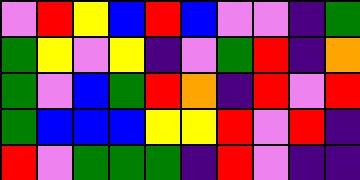[["violet", "red", "yellow", "blue", "red", "blue", "violet", "violet", "indigo", "green"], ["green", "yellow", "violet", "yellow", "indigo", "violet", "green", "red", "indigo", "orange"], ["green", "violet", "blue", "green", "red", "orange", "indigo", "red", "violet", "red"], ["green", "blue", "blue", "blue", "yellow", "yellow", "red", "violet", "red", "indigo"], ["red", "violet", "green", "green", "green", "indigo", "red", "violet", "indigo", "indigo"]]